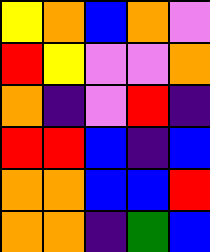[["yellow", "orange", "blue", "orange", "violet"], ["red", "yellow", "violet", "violet", "orange"], ["orange", "indigo", "violet", "red", "indigo"], ["red", "red", "blue", "indigo", "blue"], ["orange", "orange", "blue", "blue", "red"], ["orange", "orange", "indigo", "green", "blue"]]